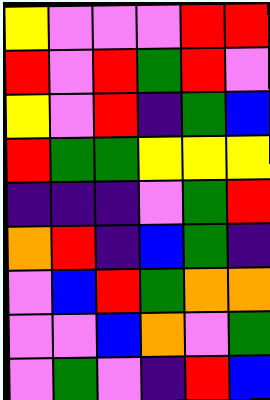[["yellow", "violet", "violet", "violet", "red", "red"], ["red", "violet", "red", "green", "red", "violet"], ["yellow", "violet", "red", "indigo", "green", "blue"], ["red", "green", "green", "yellow", "yellow", "yellow"], ["indigo", "indigo", "indigo", "violet", "green", "red"], ["orange", "red", "indigo", "blue", "green", "indigo"], ["violet", "blue", "red", "green", "orange", "orange"], ["violet", "violet", "blue", "orange", "violet", "green"], ["violet", "green", "violet", "indigo", "red", "blue"]]